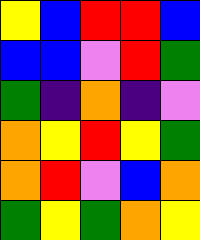[["yellow", "blue", "red", "red", "blue"], ["blue", "blue", "violet", "red", "green"], ["green", "indigo", "orange", "indigo", "violet"], ["orange", "yellow", "red", "yellow", "green"], ["orange", "red", "violet", "blue", "orange"], ["green", "yellow", "green", "orange", "yellow"]]